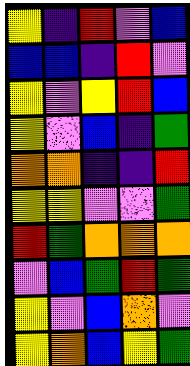[["yellow", "indigo", "red", "violet", "blue"], ["blue", "blue", "indigo", "red", "violet"], ["yellow", "violet", "yellow", "red", "blue"], ["yellow", "violet", "blue", "indigo", "green"], ["orange", "orange", "indigo", "indigo", "red"], ["yellow", "yellow", "violet", "violet", "green"], ["red", "green", "orange", "orange", "orange"], ["violet", "blue", "green", "red", "green"], ["yellow", "violet", "blue", "orange", "violet"], ["yellow", "orange", "blue", "yellow", "green"]]